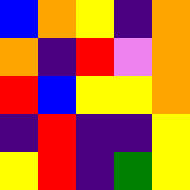[["blue", "orange", "yellow", "indigo", "orange"], ["orange", "indigo", "red", "violet", "orange"], ["red", "blue", "yellow", "yellow", "orange"], ["indigo", "red", "indigo", "indigo", "yellow"], ["yellow", "red", "indigo", "green", "yellow"]]